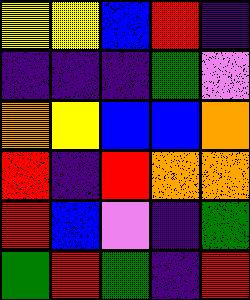[["yellow", "yellow", "blue", "red", "indigo"], ["indigo", "indigo", "indigo", "green", "violet"], ["orange", "yellow", "blue", "blue", "orange"], ["red", "indigo", "red", "orange", "orange"], ["red", "blue", "violet", "indigo", "green"], ["green", "red", "green", "indigo", "red"]]